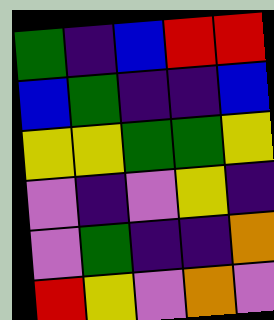[["green", "indigo", "blue", "red", "red"], ["blue", "green", "indigo", "indigo", "blue"], ["yellow", "yellow", "green", "green", "yellow"], ["violet", "indigo", "violet", "yellow", "indigo"], ["violet", "green", "indigo", "indigo", "orange"], ["red", "yellow", "violet", "orange", "violet"]]